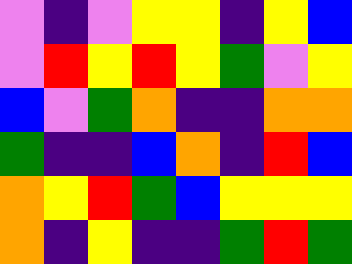[["violet", "indigo", "violet", "yellow", "yellow", "indigo", "yellow", "blue"], ["violet", "red", "yellow", "red", "yellow", "green", "violet", "yellow"], ["blue", "violet", "green", "orange", "indigo", "indigo", "orange", "orange"], ["green", "indigo", "indigo", "blue", "orange", "indigo", "red", "blue"], ["orange", "yellow", "red", "green", "blue", "yellow", "yellow", "yellow"], ["orange", "indigo", "yellow", "indigo", "indigo", "green", "red", "green"]]